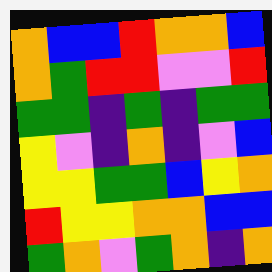[["orange", "blue", "blue", "red", "orange", "orange", "blue"], ["orange", "green", "red", "red", "violet", "violet", "red"], ["green", "green", "indigo", "green", "indigo", "green", "green"], ["yellow", "violet", "indigo", "orange", "indigo", "violet", "blue"], ["yellow", "yellow", "green", "green", "blue", "yellow", "orange"], ["red", "yellow", "yellow", "orange", "orange", "blue", "blue"], ["green", "orange", "violet", "green", "orange", "indigo", "orange"]]